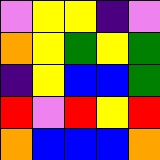[["violet", "yellow", "yellow", "indigo", "violet"], ["orange", "yellow", "green", "yellow", "green"], ["indigo", "yellow", "blue", "blue", "green"], ["red", "violet", "red", "yellow", "red"], ["orange", "blue", "blue", "blue", "orange"]]